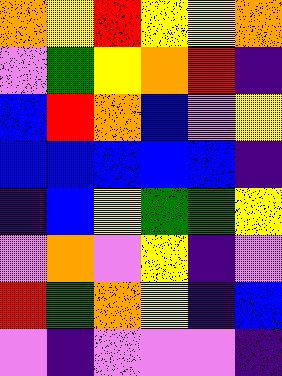[["orange", "yellow", "red", "yellow", "yellow", "orange"], ["violet", "green", "yellow", "orange", "red", "indigo"], ["blue", "red", "orange", "blue", "violet", "yellow"], ["blue", "blue", "blue", "blue", "blue", "indigo"], ["indigo", "blue", "yellow", "green", "green", "yellow"], ["violet", "orange", "violet", "yellow", "indigo", "violet"], ["red", "green", "orange", "yellow", "indigo", "blue"], ["violet", "indigo", "violet", "violet", "violet", "indigo"]]